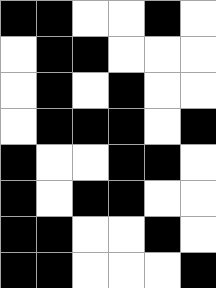[["black", "black", "white", "white", "black", "white"], ["white", "black", "black", "white", "white", "white"], ["white", "black", "white", "black", "white", "white"], ["white", "black", "black", "black", "white", "black"], ["black", "white", "white", "black", "black", "white"], ["black", "white", "black", "black", "white", "white"], ["black", "black", "white", "white", "black", "white"], ["black", "black", "white", "white", "white", "black"]]